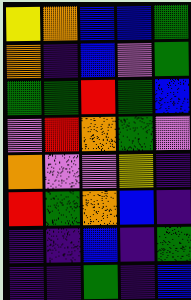[["yellow", "orange", "blue", "blue", "green"], ["orange", "indigo", "blue", "violet", "green"], ["green", "green", "red", "green", "blue"], ["violet", "red", "orange", "green", "violet"], ["orange", "violet", "violet", "yellow", "indigo"], ["red", "green", "orange", "blue", "indigo"], ["indigo", "indigo", "blue", "indigo", "green"], ["indigo", "indigo", "green", "indigo", "blue"]]